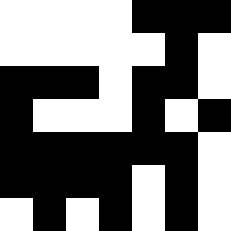[["white", "white", "white", "white", "black", "black", "black"], ["white", "white", "white", "white", "white", "black", "white"], ["black", "black", "black", "white", "black", "black", "white"], ["black", "white", "white", "white", "black", "white", "black"], ["black", "black", "black", "black", "black", "black", "white"], ["black", "black", "black", "black", "white", "black", "white"], ["white", "black", "white", "black", "white", "black", "white"]]